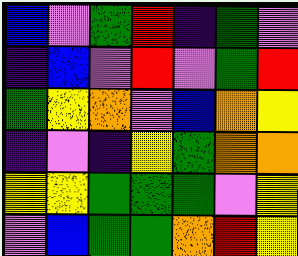[["blue", "violet", "green", "red", "indigo", "green", "violet"], ["indigo", "blue", "violet", "red", "violet", "green", "red"], ["green", "yellow", "orange", "violet", "blue", "orange", "yellow"], ["indigo", "violet", "indigo", "yellow", "green", "orange", "orange"], ["yellow", "yellow", "green", "green", "green", "violet", "yellow"], ["violet", "blue", "green", "green", "orange", "red", "yellow"]]